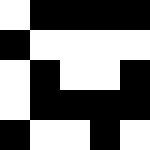[["white", "black", "black", "black", "black"], ["black", "white", "white", "white", "white"], ["white", "black", "white", "white", "black"], ["white", "black", "black", "black", "black"], ["black", "white", "white", "black", "white"]]